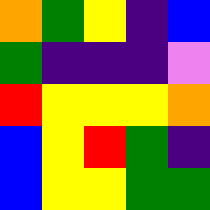[["orange", "green", "yellow", "indigo", "blue"], ["green", "indigo", "indigo", "indigo", "violet"], ["red", "yellow", "yellow", "yellow", "orange"], ["blue", "yellow", "red", "green", "indigo"], ["blue", "yellow", "yellow", "green", "green"]]